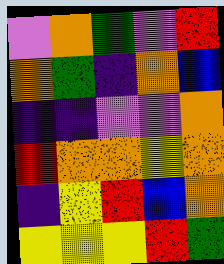[["violet", "orange", "green", "violet", "red"], ["orange", "green", "indigo", "orange", "blue"], ["indigo", "indigo", "violet", "violet", "orange"], ["red", "orange", "orange", "yellow", "orange"], ["indigo", "yellow", "red", "blue", "orange"], ["yellow", "yellow", "yellow", "red", "green"]]